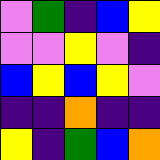[["violet", "green", "indigo", "blue", "yellow"], ["violet", "violet", "yellow", "violet", "indigo"], ["blue", "yellow", "blue", "yellow", "violet"], ["indigo", "indigo", "orange", "indigo", "indigo"], ["yellow", "indigo", "green", "blue", "orange"]]